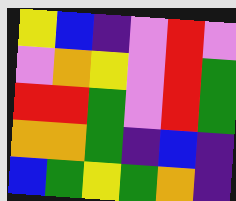[["yellow", "blue", "indigo", "violet", "red", "violet"], ["violet", "orange", "yellow", "violet", "red", "green"], ["red", "red", "green", "violet", "red", "green"], ["orange", "orange", "green", "indigo", "blue", "indigo"], ["blue", "green", "yellow", "green", "orange", "indigo"]]